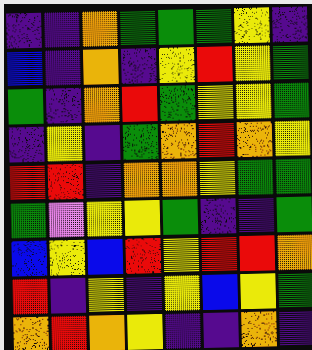[["indigo", "indigo", "orange", "green", "green", "green", "yellow", "indigo"], ["blue", "indigo", "orange", "indigo", "yellow", "red", "yellow", "green"], ["green", "indigo", "orange", "red", "green", "yellow", "yellow", "green"], ["indigo", "yellow", "indigo", "green", "orange", "red", "orange", "yellow"], ["red", "red", "indigo", "orange", "orange", "yellow", "green", "green"], ["green", "violet", "yellow", "yellow", "green", "indigo", "indigo", "green"], ["blue", "yellow", "blue", "red", "yellow", "red", "red", "orange"], ["red", "indigo", "yellow", "indigo", "yellow", "blue", "yellow", "green"], ["orange", "red", "orange", "yellow", "indigo", "indigo", "orange", "indigo"]]